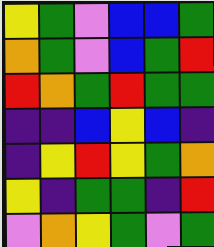[["yellow", "green", "violet", "blue", "blue", "green"], ["orange", "green", "violet", "blue", "green", "red"], ["red", "orange", "green", "red", "green", "green"], ["indigo", "indigo", "blue", "yellow", "blue", "indigo"], ["indigo", "yellow", "red", "yellow", "green", "orange"], ["yellow", "indigo", "green", "green", "indigo", "red"], ["violet", "orange", "yellow", "green", "violet", "green"]]